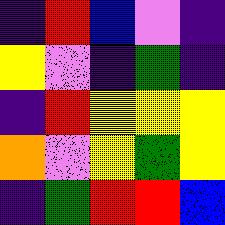[["indigo", "red", "blue", "violet", "indigo"], ["yellow", "violet", "indigo", "green", "indigo"], ["indigo", "red", "yellow", "yellow", "yellow"], ["orange", "violet", "yellow", "green", "yellow"], ["indigo", "green", "red", "red", "blue"]]